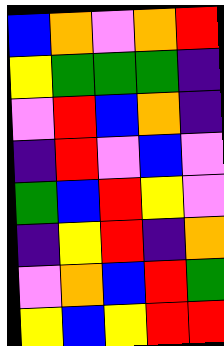[["blue", "orange", "violet", "orange", "red"], ["yellow", "green", "green", "green", "indigo"], ["violet", "red", "blue", "orange", "indigo"], ["indigo", "red", "violet", "blue", "violet"], ["green", "blue", "red", "yellow", "violet"], ["indigo", "yellow", "red", "indigo", "orange"], ["violet", "orange", "blue", "red", "green"], ["yellow", "blue", "yellow", "red", "red"]]